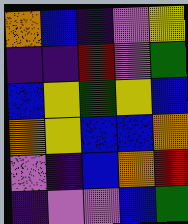[["orange", "blue", "indigo", "violet", "yellow"], ["indigo", "indigo", "red", "violet", "green"], ["blue", "yellow", "green", "yellow", "blue"], ["orange", "yellow", "blue", "blue", "orange"], ["violet", "indigo", "blue", "orange", "red"], ["indigo", "violet", "violet", "blue", "green"]]